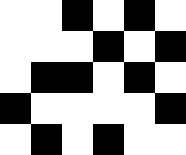[["white", "white", "black", "white", "black", "white"], ["white", "white", "white", "black", "white", "black"], ["white", "black", "black", "white", "black", "white"], ["black", "white", "white", "white", "white", "black"], ["white", "black", "white", "black", "white", "white"]]